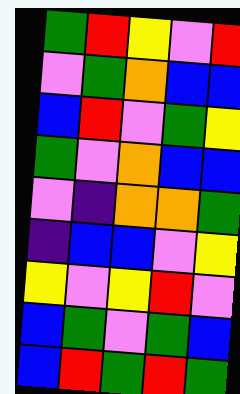[["green", "red", "yellow", "violet", "red"], ["violet", "green", "orange", "blue", "blue"], ["blue", "red", "violet", "green", "yellow"], ["green", "violet", "orange", "blue", "blue"], ["violet", "indigo", "orange", "orange", "green"], ["indigo", "blue", "blue", "violet", "yellow"], ["yellow", "violet", "yellow", "red", "violet"], ["blue", "green", "violet", "green", "blue"], ["blue", "red", "green", "red", "green"]]